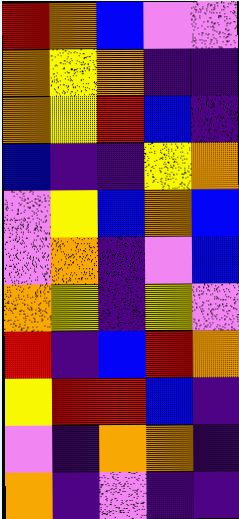[["red", "orange", "blue", "violet", "violet"], ["orange", "yellow", "orange", "indigo", "indigo"], ["orange", "yellow", "red", "blue", "indigo"], ["blue", "indigo", "indigo", "yellow", "orange"], ["violet", "yellow", "blue", "orange", "blue"], ["violet", "orange", "indigo", "violet", "blue"], ["orange", "yellow", "indigo", "yellow", "violet"], ["red", "indigo", "blue", "red", "orange"], ["yellow", "red", "red", "blue", "indigo"], ["violet", "indigo", "orange", "orange", "indigo"], ["orange", "indigo", "violet", "indigo", "indigo"]]